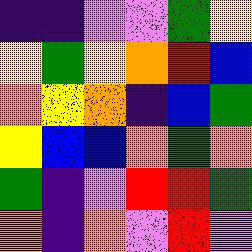[["indigo", "indigo", "violet", "violet", "green", "yellow"], ["yellow", "green", "yellow", "orange", "red", "blue"], ["orange", "yellow", "orange", "indigo", "blue", "green"], ["yellow", "blue", "blue", "orange", "green", "orange"], ["green", "indigo", "violet", "red", "red", "green"], ["orange", "indigo", "orange", "violet", "red", "violet"]]